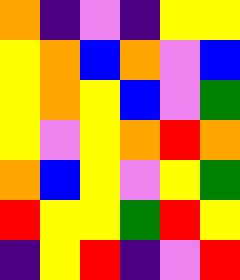[["orange", "indigo", "violet", "indigo", "yellow", "yellow"], ["yellow", "orange", "blue", "orange", "violet", "blue"], ["yellow", "orange", "yellow", "blue", "violet", "green"], ["yellow", "violet", "yellow", "orange", "red", "orange"], ["orange", "blue", "yellow", "violet", "yellow", "green"], ["red", "yellow", "yellow", "green", "red", "yellow"], ["indigo", "yellow", "red", "indigo", "violet", "red"]]